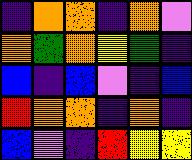[["indigo", "orange", "orange", "indigo", "orange", "violet"], ["orange", "green", "orange", "yellow", "green", "indigo"], ["blue", "indigo", "blue", "violet", "indigo", "blue"], ["red", "orange", "orange", "indigo", "orange", "indigo"], ["blue", "violet", "indigo", "red", "yellow", "yellow"]]